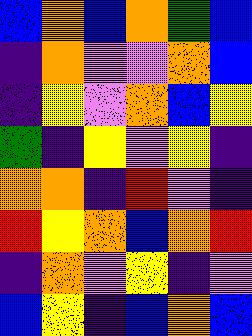[["blue", "orange", "blue", "orange", "green", "blue"], ["indigo", "orange", "violet", "violet", "orange", "blue"], ["indigo", "yellow", "violet", "orange", "blue", "yellow"], ["green", "indigo", "yellow", "violet", "yellow", "indigo"], ["orange", "orange", "indigo", "red", "violet", "indigo"], ["red", "yellow", "orange", "blue", "orange", "red"], ["indigo", "orange", "violet", "yellow", "indigo", "violet"], ["blue", "yellow", "indigo", "blue", "orange", "blue"]]